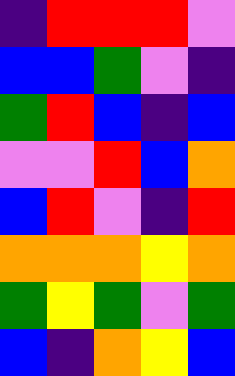[["indigo", "red", "red", "red", "violet"], ["blue", "blue", "green", "violet", "indigo"], ["green", "red", "blue", "indigo", "blue"], ["violet", "violet", "red", "blue", "orange"], ["blue", "red", "violet", "indigo", "red"], ["orange", "orange", "orange", "yellow", "orange"], ["green", "yellow", "green", "violet", "green"], ["blue", "indigo", "orange", "yellow", "blue"]]